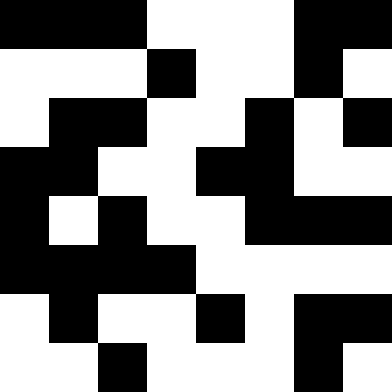[["black", "black", "black", "white", "white", "white", "black", "black"], ["white", "white", "white", "black", "white", "white", "black", "white"], ["white", "black", "black", "white", "white", "black", "white", "black"], ["black", "black", "white", "white", "black", "black", "white", "white"], ["black", "white", "black", "white", "white", "black", "black", "black"], ["black", "black", "black", "black", "white", "white", "white", "white"], ["white", "black", "white", "white", "black", "white", "black", "black"], ["white", "white", "black", "white", "white", "white", "black", "white"]]